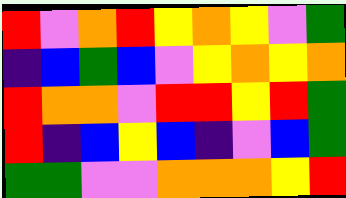[["red", "violet", "orange", "red", "yellow", "orange", "yellow", "violet", "green"], ["indigo", "blue", "green", "blue", "violet", "yellow", "orange", "yellow", "orange"], ["red", "orange", "orange", "violet", "red", "red", "yellow", "red", "green"], ["red", "indigo", "blue", "yellow", "blue", "indigo", "violet", "blue", "green"], ["green", "green", "violet", "violet", "orange", "orange", "orange", "yellow", "red"]]